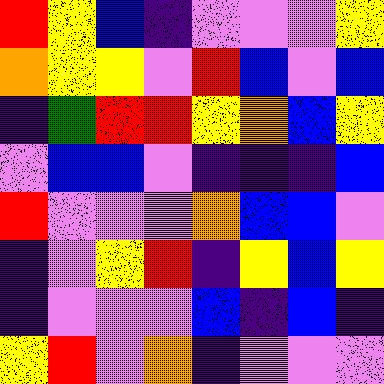[["red", "yellow", "blue", "indigo", "violet", "violet", "violet", "yellow"], ["orange", "yellow", "yellow", "violet", "red", "blue", "violet", "blue"], ["indigo", "green", "red", "red", "yellow", "orange", "blue", "yellow"], ["violet", "blue", "blue", "violet", "indigo", "indigo", "indigo", "blue"], ["red", "violet", "violet", "violet", "orange", "blue", "blue", "violet"], ["indigo", "violet", "yellow", "red", "indigo", "yellow", "blue", "yellow"], ["indigo", "violet", "violet", "violet", "blue", "indigo", "blue", "indigo"], ["yellow", "red", "violet", "orange", "indigo", "violet", "violet", "violet"]]